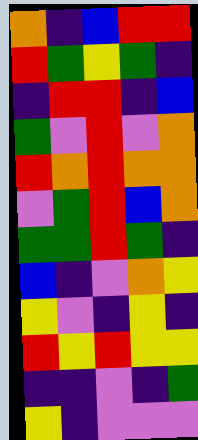[["orange", "indigo", "blue", "red", "red"], ["red", "green", "yellow", "green", "indigo"], ["indigo", "red", "red", "indigo", "blue"], ["green", "violet", "red", "violet", "orange"], ["red", "orange", "red", "orange", "orange"], ["violet", "green", "red", "blue", "orange"], ["green", "green", "red", "green", "indigo"], ["blue", "indigo", "violet", "orange", "yellow"], ["yellow", "violet", "indigo", "yellow", "indigo"], ["red", "yellow", "red", "yellow", "yellow"], ["indigo", "indigo", "violet", "indigo", "green"], ["yellow", "indigo", "violet", "violet", "violet"]]